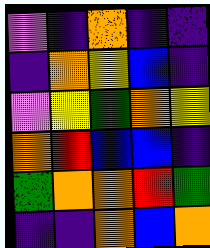[["violet", "indigo", "orange", "indigo", "indigo"], ["indigo", "orange", "yellow", "blue", "indigo"], ["violet", "yellow", "green", "orange", "yellow"], ["orange", "red", "blue", "blue", "indigo"], ["green", "orange", "orange", "red", "green"], ["indigo", "indigo", "orange", "blue", "orange"]]